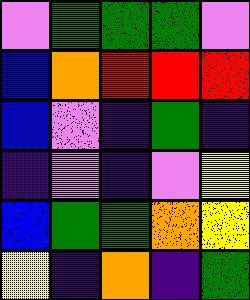[["violet", "green", "green", "green", "violet"], ["blue", "orange", "red", "red", "red"], ["blue", "violet", "indigo", "green", "indigo"], ["indigo", "violet", "indigo", "violet", "yellow"], ["blue", "green", "green", "orange", "yellow"], ["yellow", "indigo", "orange", "indigo", "green"]]